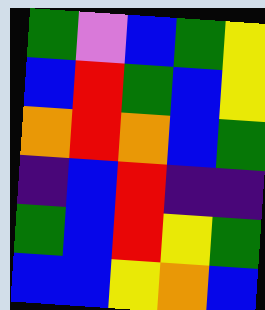[["green", "violet", "blue", "green", "yellow"], ["blue", "red", "green", "blue", "yellow"], ["orange", "red", "orange", "blue", "green"], ["indigo", "blue", "red", "indigo", "indigo"], ["green", "blue", "red", "yellow", "green"], ["blue", "blue", "yellow", "orange", "blue"]]